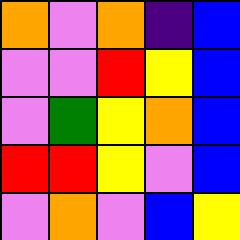[["orange", "violet", "orange", "indigo", "blue"], ["violet", "violet", "red", "yellow", "blue"], ["violet", "green", "yellow", "orange", "blue"], ["red", "red", "yellow", "violet", "blue"], ["violet", "orange", "violet", "blue", "yellow"]]